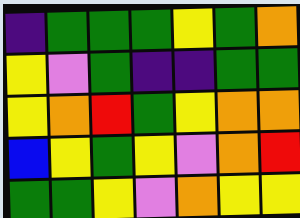[["indigo", "green", "green", "green", "yellow", "green", "orange"], ["yellow", "violet", "green", "indigo", "indigo", "green", "green"], ["yellow", "orange", "red", "green", "yellow", "orange", "orange"], ["blue", "yellow", "green", "yellow", "violet", "orange", "red"], ["green", "green", "yellow", "violet", "orange", "yellow", "yellow"]]